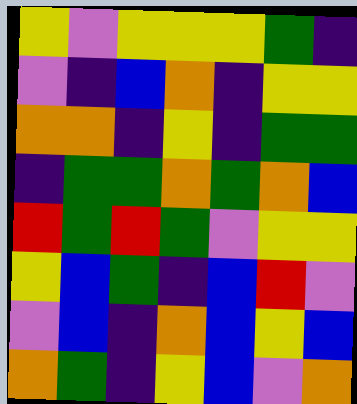[["yellow", "violet", "yellow", "yellow", "yellow", "green", "indigo"], ["violet", "indigo", "blue", "orange", "indigo", "yellow", "yellow"], ["orange", "orange", "indigo", "yellow", "indigo", "green", "green"], ["indigo", "green", "green", "orange", "green", "orange", "blue"], ["red", "green", "red", "green", "violet", "yellow", "yellow"], ["yellow", "blue", "green", "indigo", "blue", "red", "violet"], ["violet", "blue", "indigo", "orange", "blue", "yellow", "blue"], ["orange", "green", "indigo", "yellow", "blue", "violet", "orange"]]